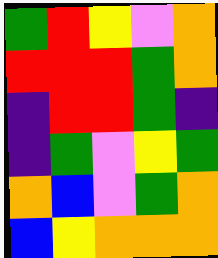[["green", "red", "yellow", "violet", "orange"], ["red", "red", "red", "green", "orange"], ["indigo", "red", "red", "green", "indigo"], ["indigo", "green", "violet", "yellow", "green"], ["orange", "blue", "violet", "green", "orange"], ["blue", "yellow", "orange", "orange", "orange"]]